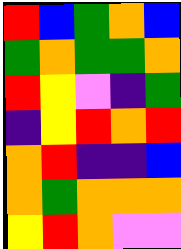[["red", "blue", "green", "orange", "blue"], ["green", "orange", "green", "green", "orange"], ["red", "yellow", "violet", "indigo", "green"], ["indigo", "yellow", "red", "orange", "red"], ["orange", "red", "indigo", "indigo", "blue"], ["orange", "green", "orange", "orange", "orange"], ["yellow", "red", "orange", "violet", "violet"]]